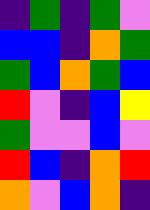[["indigo", "green", "indigo", "green", "violet"], ["blue", "blue", "indigo", "orange", "green"], ["green", "blue", "orange", "green", "blue"], ["red", "violet", "indigo", "blue", "yellow"], ["green", "violet", "violet", "blue", "violet"], ["red", "blue", "indigo", "orange", "red"], ["orange", "violet", "blue", "orange", "indigo"]]